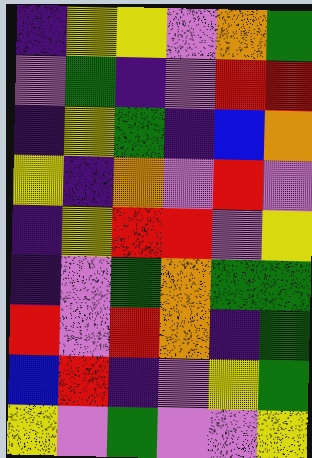[["indigo", "yellow", "yellow", "violet", "orange", "green"], ["violet", "green", "indigo", "violet", "red", "red"], ["indigo", "yellow", "green", "indigo", "blue", "orange"], ["yellow", "indigo", "orange", "violet", "red", "violet"], ["indigo", "yellow", "red", "red", "violet", "yellow"], ["indigo", "violet", "green", "orange", "green", "green"], ["red", "violet", "red", "orange", "indigo", "green"], ["blue", "red", "indigo", "violet", "yellow", "green"], ["yellow", "violet", "green", "violet", "violet", "yellow"]]